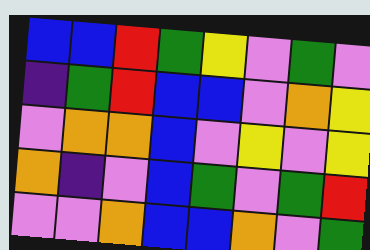[["blue", "blue", "red", "green", "yellow", "violet", "green", "violet"], ["indigo", "green", "red", "blue", "blue", "violet", "orange", "yellow"], ["violet", "orange", "orange", "blue", "violet", "yellow", "violet", "yellow"], ["orange", "indigo", "violet", "blue", "green", "violet", "green", "red"], ["violet", "violet", "orange", "blue", "blue", "orange", "violet", "green"]]